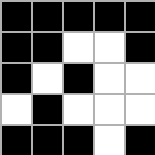[["black", "black", "black", "black", "black"], ["black", "black", "white", "white", "black"], ["black", "white", "black", "white", "white"], ["white", "black", "white", "white", "white"], ["black", "black", "black", "white", "black"]]